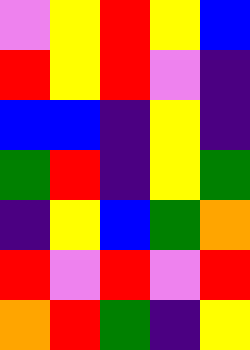[["violet", "yellow", "red", "yellow", "blue"], ["red", "yellow", "red", "violet", "indigo"], ["blue", "blue", "indigo", "yellow", "indigo"], ["green", "red", "indigo", "yellow", "green"], ["indigo", "yellow", "blue", "green", "orange"], ["red", "violet", "red", "violet", "red"], ["orange", "red", "green", "indigo", "yellow"]]